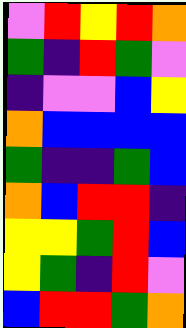[["violet", "red", "yellow", "red", "orange"], ["green", "indigo", "red", "green", "violet"], ["indigo", "violet", "violet", "blue", "yellow"], ["orange", "blue", "blue", "blue", "blue"], ["green", "indigo", "indigo", "green", "blue"], ["orange", "blue", "red", "red", "indigo"], ["yellow", "yellow", "green", "red", "blue"], ["yellow", "green", "indigo", "red", "violet"], ["blue", "red", "red", "green", "orange"]]